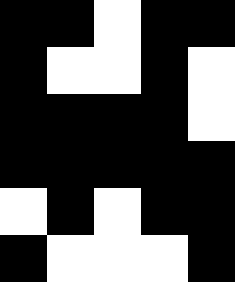[["black", "black", "white", "black", "black"], ["black", "white", "white", "black", "white"], ["black", "black", "black", "black", "white"], ["black", "black", "black", "black", "black"], ["white", "black", "white", "black", "black"], ["black", "white", "white", "white", "black"]]